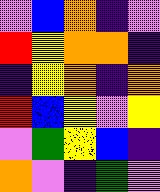[["violet", "blue", "orange", "indigo", "violet"], ["red", "yellow", "orange", "orange", "indigo"], ["indigo", "yellow", "orange", "indigo", "orange"], ["red", "blue", "yellow", "violet", "yellow"], ["violet", "green", "yellow", "blue", "indigo"], ["orange", "violet", "indigo", "green", "violet"]]